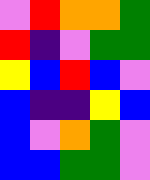[["violet", "red", "orange", "orange", "green"], ["red", "indigo", "violet", "green", "green"], ["yellow", "blue", "red", "blue", "violet"], ["blue", "indigo", "indigo", "yellow", "blue"], ["blue", "violet", "orange", "green", "violet"], ["blue", "blue", "green", "green", "violet"]]